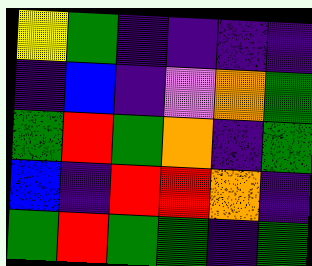[["yellow", "green", "indigo", "indigo", "indigo", "indigo"], ["indigo", "blue", "indigo", "violet", "orange", "green"], ["green", "red", "green", "orange", "indigo", "green"], ["blue", "indigo", "red", "red", "orange", "indigo"], ["green", "red", "green", "green", "indigo", "green"]]